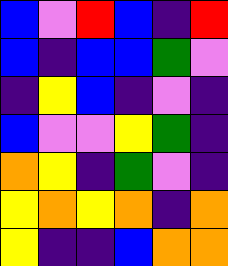[["blue", "violet", "red", "blue", "indigo", "red"], ["blue", "indigo", "blue", "blue", "green", "violet"], ["indigo", "yellow", "blue", "indigo", "violet", "indigo"], ["blue", "violet", "violet", "yellow", "green", "indigo"], ["orange", "yellow", "indigo", "green", "violet", "indigo"], ["yellow", "orange", "yellow", "orange", "indigo", "orange"], ["yellow", "indigo", "indigo", "blue", "orange", "orange"]]